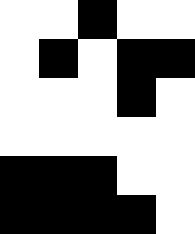[["white", "white", "black", "white", "white"], ["white", "black", "white", "black", "black"], ["white", "white", "white", "black", "white"], ["white", "white", "white", "white", "white"], ["black", "black", "black", "white", "white"], ["black", "black", "black", "black", "white"]]